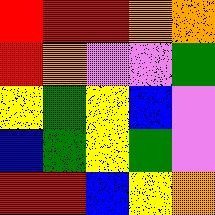[["red", "red", "red", "orange", "orange"], ["red", "orange", "violet", "violet", "green"], ["yellow", "green", "yellow", "blue", "violet"], ["blue", "green", "yellow", "green", "violet"], ["red", "red", "blue", "yellow", "orange"]]